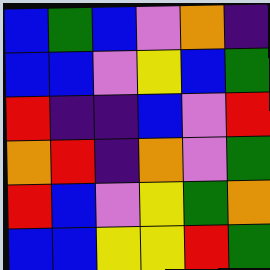[["blue", "green", "blue", "violet", "orange", "indigo"], ["blue", "blue", "violet", "yellow", "blue", "green"], ["red", "indigo", "indigo", "blue", "violet", "red"], ["orange", "red", "indigo", "orange", "violet", "green"], ["red", "blue", "violet", "yellow", "green", "orange"], ["blue", "blue", "yellow", "yellow", "red", "green"]]